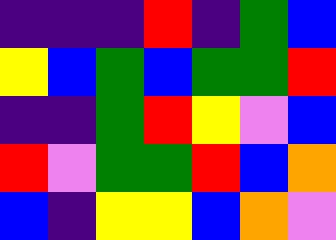[["indigo", "indigo", "indigo", "red", "indigo", "green", "blue"], ["yellow", "blue", "green", "blue", "green", "green", "red"], ["indigo", "indigo", "green", "red", "yellow", "violet", "blue"], ["red", "violet", "green", "green", "red", "blue", "orange"], ["blue", "indigo", "yellow", "yellow", "blue", "orange", "violet"]]